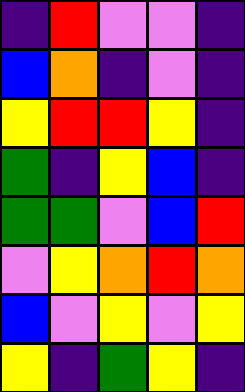[["indigo", "red", "violet", "violet", "indigo"], ["blue", "orange", "indigo", "violet", "indigo"], ["yellow", "red", "red", "yellow", "indigo"], ["green", "indigo", "yellow", "blue", "indigo"], ["green", "green", "violet", "blue", "red"], ["violet", "yellow", "orange", "red", "orange"], ["blue", "violet", "yellow", "violet", "yellow"], ["yellow", "indigo", "green", "yellow", "indigo"]]